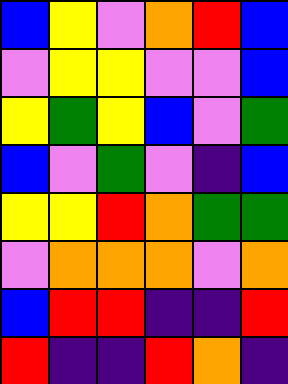[["blue", "yellow", "violet", "orange", "red", "blue"], ["violet", "yellow", "yellow", "violet", "violet", "blue"], ["yellow", "green", "yellow", "blue", "violet", "green"], ["blue", "violet", "green", "violet", "indigo", "blue"], ["yellow", "yellow", "red", "orange", "green", "green"], ["violet", "orange", "orange", "orange", "violet", "orange"], ["blue", "red", "red", "indigo", "indigo", "red"], ["red", "indigo", "indigo", "red", "orange", "indigo"]]